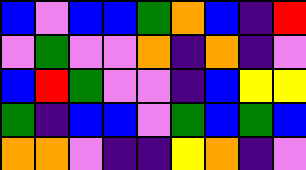[["blue", "violet", "blue", "blue", "green", "orange", "blue", "indigo", "red"], ["violet", "green", "violet", "violet", "orange", "indigo", "orange", "indigo", "violet"], ["blue", "red", "green", "violet", "violet", "indigo", "blue", "yellow", "yellow"], ["green", "indigo", "blue", "blue", "violet", "green", "blue", "green", "blue"], ["orange", "orange", "violet", "indigo", "indigo", "yellow", "orange", "indigo", "violet"]]